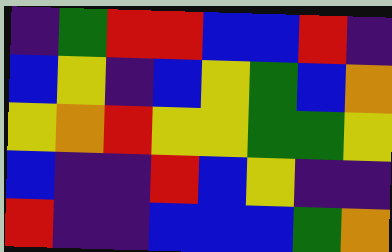[["indigo", "green", "red", "red", "blue", "blue", "red", "indigo"], ["blue", "yellow", "indigo", "blue", "yellow", "green", "blue", "orange"], ["yellow", "orange", "red", "yellow", "yellow", "green", "green", "yellow"], ["blue", "indigo", "indigo", "red", "blue", "yellow", "indigo", "indigo"], ["red", "indigo", "indigo", "blue", "blue", "blue", "green", "orange"]]